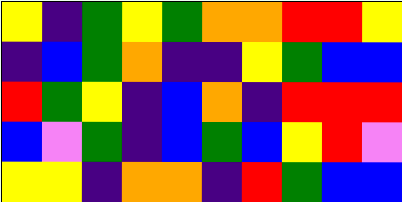[["yellow", "indigo", "green", "yellow", "green", "orange", "orange", "red", "red", "yellow"], ["indigo", "blue", "green", "orange", "indigo", "indigo", "yellow", "green", "blue", "blue"], ["red", "green", "yellow", "indigo", "blue", "orange", "indigo", "red", "red", "red"], ["blue", "violet", "green", "indigo", "blue", "green", "blue", "yellow", "red", "violet"], ["yellow", "yellow", "indigo", "orange", "orange", "indigo", "red", "green", "blue", "blue"]]